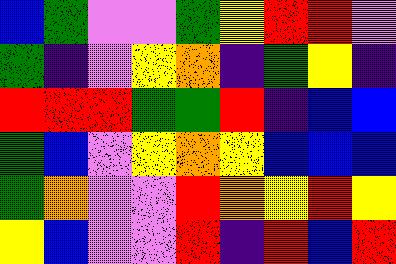[["blue", "green", "violet", "violet", "green", "yellow", "red", "red", "violet"], ["green", "indigo", "violet", "yellow", "orange", "indigo", "green", "yellow", "indigo"], ["red", "red", "red", "green", "green", "red", "indigo", "blue", "blue"], ["green", "blue", "violet", "yellow", "orange", "yellow", "blue", "blue", "blue"], ["green", "orange", "violet", "violet", "red", "orange", "yellow", "red", "yellow"], ["yellow", "blue", "violet", "violet", "red", "indigo", "red", "blue", "red"]]